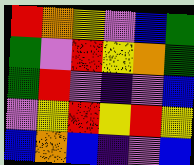[["red", "orange", "yellow", "violet", "blue", "green"], ["green", "violet", "red", "yellow", "orange", "green"], ["green", "red", "violet", "indigo", "violet", "blue"], ["violet", "yellow", "red", "yellow", "red", "yellow"], ["blue", "orange", "blue", "indigo", "violet", "blue"]]